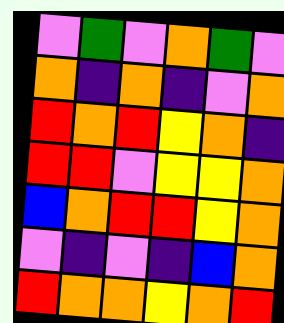[["violet", "green", "violet", "orange", "green", "violet"], ["orange", "indigo", "orange", "indigo", "violet", "orange"], ["red", "orange", "red", "yellow", "orange", "indigo"], ["red", "red", "violet", "yellow", "yellow", "orange"], ["blue", "orange", "red", "red", "yellow", "orange"], ["violet", "indigo", "violet", "indigo", "blue", "orange"], ["red", "orange", "orange", "yellow", "orange", "red"]]